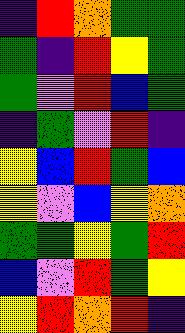[["indigo", "red", "orange", "green", "green"], ["green", "indigo", "red", "yellow", "green"], ["green", "violet", "red", "blue", "green"], ["indigo", "green", "violet", "red", "indigo"], ["yellow", "blue", "red", "green", "blue"], ["yellow", "violet", "blue", "yellow", "orange"], ["green", "green", "yellow", "green", "red"], ["blue", "violet", "red", "green", "yellow"], ["yellow", "red", "orange", "red", "indigo"]]